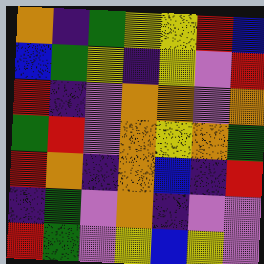[["orange", "indigo", "green", "yellow", "yellow", "red", "blue"], ["blue", "green", "yellow", "indigo", "yellow", "violet", "red"], ["red", "indigo", "violet", "orange", "orange", "violet", "orange"], ["green", "red", "violet", "orange", "yellow", "orange", "green"], ["red", "orange", "indigo", "orange", "blue", "indigo", "red"], ["indigo", "green", "violet", "orange", "indigo", "violet", "violet"], ["red", "green", "violet", "yellow", "blue", "yellow", "violet"]]